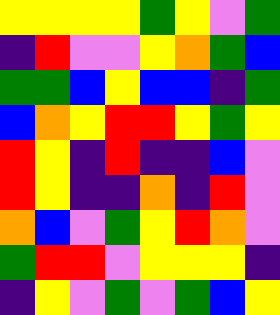[["yellow", "yellow", "yellow", "yellow", "green", "yellow", "violet", "green"], ["indigo", "red", "violet", "violet", "yellow", "orange", "green", "blue"], ["green", "green", "blue", "yellow", "blue", "blue", "indigo", "green"], ["blue", "orange", "yellow", "red", "red", "yellow", "green", "yellow"], ["red", "yellow", "indigo", "red", "indigo", "indigo", "blue", "violet"], ["red", "yellow", "indigo", "indigo", "orange", "indigo", "red", "violet"], ["orange", "blue", "violet", "green", "yellow", "red", "orange", "violet"], ["green", "red", "red", "violet", "yellow", "yellow", "yellow", "indigo"], ["indigo", "yellow", "violet", "green", "violet", "green", "blue", "yellow"]]